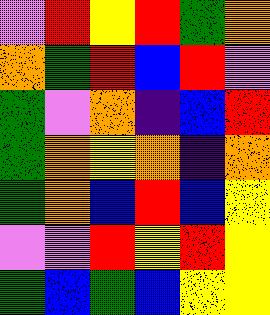[["violet", "red", "yellow", "red", "green", "orange"], ["orange", "green", "red", "blue", "red", "violet"], ["green", "violet", "orange", "indigo", "blue", "red"], ["green", "orange", "yellow", "orange", "indigo", "orange"], ["green", "orange", "blue", "red", "blue", "yellow"], ["violet", "violet", "red", "yellow", "red", "yellow"], ["green", "blue", "green", "blue", "yellow", "yellow"]]